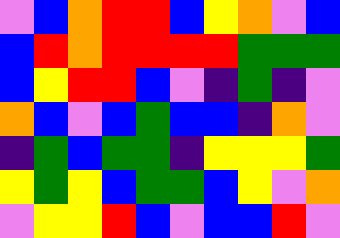[["violet", "blue", "orange", "red", "red", "blue", "yellow", "orange", "violet", "blue"], ["blue", "red", "orange", "red", "red", "red", "red", "green", "green", "green"], ["blue", "yellow", "red", "red", "blue", "violet", "indigo", "green", "indigo", "violet"], ["orange", "blue", "violet", "blue", "green", "blue", "blue", "indigo", "orange", "violet"], ["indigo", "green", "blue", "green", "green", "indigo", "yellow", "yellow", "yellow", "green"], ["yellow", "green", "yellow", "blue", "green", "green", "blue", "yellow", "violet", "orange"], ["violet", "yellow", "yellow", "red", "blue", "violet", "blue", "blue", "red", "violet"]]